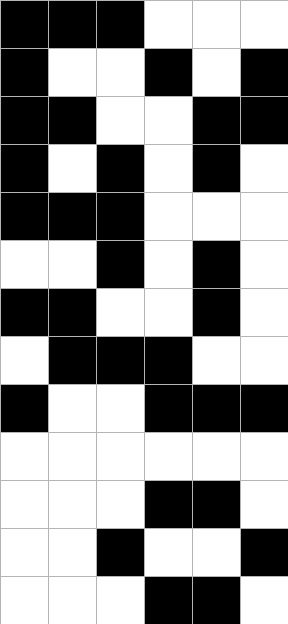[["black", "black", "black", "white", "white", "white"], ["black", "white", "white", "black", "white", "black"], ["black", "black", "white", "white", "black", "black"], ["black", "white", "black", "white", "black", "white"], ["black", "black", "black", "white", "white", "white"], ["white", "white", "black", "white", "black", "white"], ["black", "black", "white", "white", "black", "white"], ["white", "black", "black", "black", "white", "white"], ["black", "white", "white", "black", "black", "black"], ["white", "white", "white", "white", "white", "white"], ["white", "white", "white", "black", "black", "white"], ["white", "white", "black", "white", "white", "black"], ["white", "white", "white", "black", "black", "white"]]